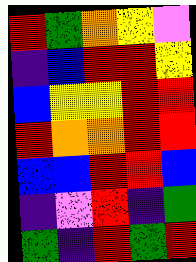[["red", "green", "orange", "yellow", "violet"], ["indigo", "blue", "red", "red", "yellow"], ["blue", "yellow", "yellow", "red", "red"], ["red", "orange", "orange", "red", "red"], ["blue", "blue", "red", "red", "blue"], ["indigo", "violet", "red", "indigo", "green"], ["green", "indigo", "red", "green", "red"]]